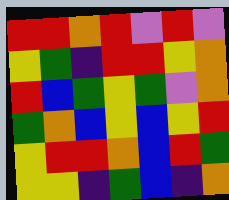[["red", "red", "orange", "red", "violet", "red", "violet"], ["yellow", "green", "indigo", "red", "red", "yellow", "orange"], ["red", "blue", "green", "yellow", "green", "violet", "orange"], ["green", "orange", "blue", "yellow", "blue", "yellow", "red"], ["yellow", "red", "red", "orange", "blue", "red", "green"], ["yellow", "yellow", "indigo", "green", "blue", "indigo", "orange"]]